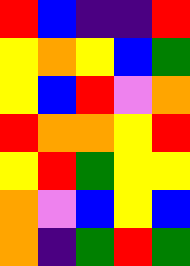[["red", "blue", "indigo", "indigo", "red"], ["yellow", "orange", "yellow", "blue", "green"], ["yellow", "blue", "red", "violet", "orange"], ["red", "orange", "orange", "yellow", "red"], ["yellow", "red", "green", "yellow", "yellow"], ["orange", "violet", "blue", "yellow", "blue"], ["orange", "indigo", "green", "red", "green"]]